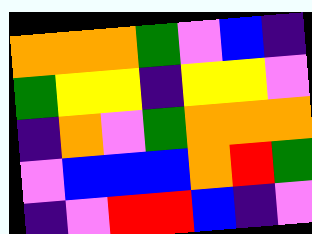[["orange", "orange", "orange", "green", "violet", "blue", "indigo"], ["green", "yellow", "yellow", "indigo", "yellow", "yellow", "violet"], ["indigo", "orange", "violet", "green", "orange", "orange", "orange"], ["violet", "blue", "blue", "blue", "orange", "red", "green"], ["indigo", "violet", "red", "red", "blue", "indigo", "violet"]]